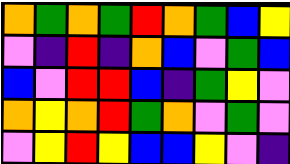[["orange", "green", "orange", "green", "red", "orange", "green", "blue", "yellow"], ["violet", "indigo", "red", "indigo", "orange", "blue", "violet", "green", "blue"], ["blue", "violet", "red", "red", "blue", "indigo", "green", "yellow", "violet"], ["orange", "yellow", "orange", "red", "green", "orange", "violet", "green", "violet"], ["violet", "yellow", "red", "yellow", "blue", "blue", "yellow", "violet", "indigo"]]